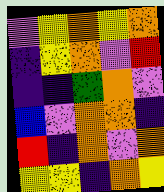[["violet", "yellow", "orange", "yellow", "orange"], ["indigo", "yellow", "orange", "violet", "red"], ["indigo", "indigo", "green", "orange", "violet"], ["blue", "violet", "orange", "orange", "indigo"], ["red", "indigo", "orange", "violet", "orange"], ["yellow", "yellow", "indigo", "orange", "yellow"]]